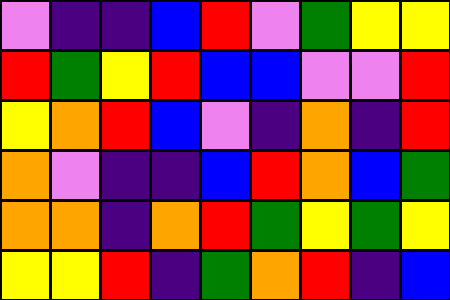[["violet", "indigo", "indigo", "blue", "red", "violet", "green", "yellow", "yellow"], ["red", "green", "yellow", "red", "blue", "blue", "violet", "violet", "red"], ["yellow", "orange", "red", "blue", "violet", "indigo", "orange", "indigo", "red"], ["orange", "violet", "indigo", "indigo", "blue", "red", "orange", "blue", "green"], ["orange", "orange", "indigo", "orange", "red", "green", "yellow", "green", "yellow"], ["yellow", "yellow", "red", "indigo", "green", "orange", "red", "indigo", "blue"]]